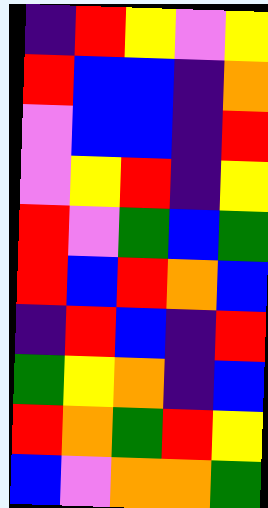[["indigo", "red", "yellow", "violet", "yellow"], ["red", "blue", "blue", "indigo", "orange"], ["violet", "blue", "blue", "indigo", "red"], ["violet", "yellow", "red", "indigo", "yellow"], ["red", "violet", "green", "blue", "green"], ["red", "blue", "red", "orange", "blue"], ["indigo", "red", "blue", "indigo", "red"], ["green", "yellow", "orange", "indigo", "blue"], ["red", "orange", "green", "red", "yellow"], ["blue", "violet", "orange", "orange", "green"]]